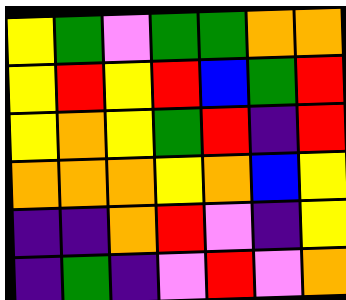[["yellow", "green", "violet", "green", "green", "orange", "orange"], ["yellow", "red", "yellow", "red", "blue", "green", "red"], ["yellow", "orange", "yellow", "green", "red", "indigo", "red"], ["orange", "orange", "orange", "yellow", "orange", "blue", "yellow"], ["indigo", "indigo", "orange", "red", "violet", "indigo", "yellow"], ["indigo", "green", "indigo", "violet", "red", "violet", "orange"]]